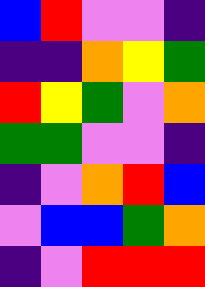[["blue", "red", "violet", "violet", "indigo"], ["indigo", "indigo", "orange", "yellow", "green"], ["red", "yellow", "green", "violet", "orange"], ["green", "green", "violet", "violet", "indigo"], ["indigo", "violet", "orange", "red", "blue"], ["violet", "blue", "blue", "green", "orange"], ["indigo", "violet", "red", "red", "red"]]